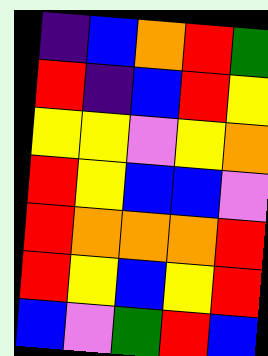[["indigo", "blue", "orange", "red", "green"], ["red", "indigo", "blue", "red", "yellow"], ["yellow", "yellow", "violet", "yellow", "orange"], ["red", "yellow", "blue", "blue", "violet"], ["red", "orange", "orange", "orange", "red"], ["red", "yellow", "blue", "yellow", "red"], ["blue", "violet", "green", "red", "blue"]]